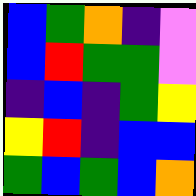[["blue", "green", "orange", "indigo", "violet"], ["blue", "red", "green", "green", "violet"], ["indigo", "blue", "indigo", "green", "yellow"], ["yellow", "red", "indigo", "blue", "blue"], ["green", "blue", "green", "blue", "orange"]]